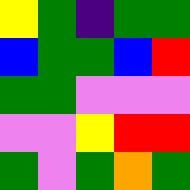[["yellow", "green", "indigo", "green", "green"], ["blue", "green", "green", "blue", "red"], ["green", "green", "violet", "violet", "violet"], ["violet", "violet", "yellow", "red", "red"], ["green", "violet", "green", "orange", "green"]]